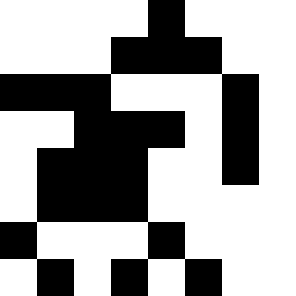[["white", "white", "white", "white", "black", "white", "white", "white"], ["white", "white", "white", "black", "black", "black", "white", "white"], ["black", "black", "black", "white", "white", "white", "black", "white"], ["white", "white", "black", "black", "black", "white", "black", "white"], ["white", "black", "black", "black", "white", "white", "black", "white"], ["white", "black", "black", "black", "white", "white", "white", "white"], ["black", "white", "white", "white", "black", "white", "white", "white"], ["white", "black", "white", "black", "white", "black", "white", "white"]]